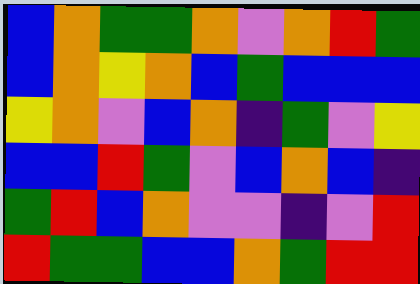[["blue", "orange", "green", "green", "orange", "violet", "orange", "red", "green"], ["blue", "orange", "yellow", "orange", "blue", "green", "blue", "blue", "blue"], ["yellow", "orange", "violet", "blue", "orange", "indigo", "green", "violet", "yellow"], ["blue", "blue", "red", "green", "violet", "blue", "orange", "blue", "indigo"], ["green", "red", "blue", "orange", "violet", "violet", "indigo", "violet", "red"], ["red", "green", "green", "blue", "blue", "orange", "green", "red", "red"]]